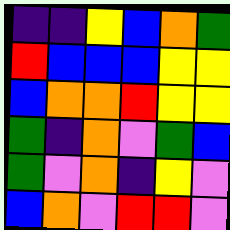[["indigo", "indigo", "yellow", "blue", "orange", "green"], ["red", "blue", "blue", "blue", "yellow", "yellow"], ["blue", "orange", "orange", "red", "yellow", "yellow"], ["green", "indigo", "orange", "violet", "green", "blue"], ["green", "violet", "orange", "indigo", "yellow", "violet"], ["blue", "orange", "violet", "red", "red", "violet"]]